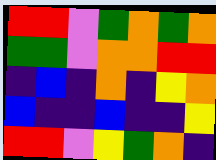[["red", "red", "violet", "green", "orange", "green", "orange"], ["green", "green", "violet", "orange", "orange", "red", "red"], ["indigo", "blue", "indigo", "orange", "indigo", "yellow", "orange"], ["blue", "indigo", "indigo", "blue", "indigo", "indigo", "yellow"], ["red", "red", "violet", "yellow", "green", "orange", "indigo"]]